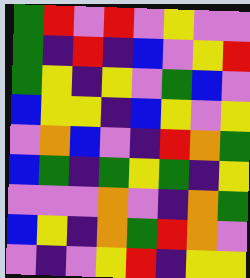[["green", "red", "violet", "red", "violet", "yellow", "violet", "violet"], ["green", "indigo", "red", "indigo", "blue", "violet", "yellow", "red"], ["green", "yellow", "indigo", "yellow", "violet", "green", "blue", "violet"], ["blue", "yellow", "yellow", "indigo", "blue", "yellow", "violet", "yellow"], ["violet", "orange", "blue", "violet", "indigo", "red", "orange", "green"], ["blue", "green", "indigo", "green", "yellow", "green", "indigo", "yellow"], ["violet", "violet", "violet", "orange", "violet", "indigo", "orange", "green"], ["blue", "yellow", "indigo", "orange", "green", "red", "orange", "violet"], ["violet", "indigo", "violet", "yellow", "red", "indigo", "yellow", "yellow"]]